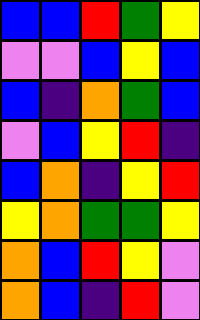[["blue", "blue", "red", "green", "yellow"], ["violet", "violet", "blue", "yellow", "blue"], ["blue", "indigo", "orange", "green", "blue"], ["violet", "blue", "yellow", "red", "indigo"], ["blue", "orange", "indigo", "yellow", "red"], ["yellow", "orange", "green", "green", "yellow"], ["orange", "blue", "red", "yellow", "violet"], ["orange", "blue", "indigo", "red", "violet"]]